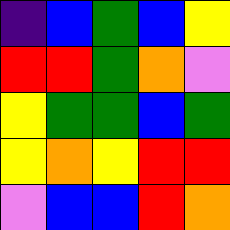[["indigo", "blue", "green", "blue", "yellow"], ["red", "red", "green", "orange", "violet"], ["yellow", "green", "green", "blue", "green"], ["yellow", "orange", "yellow", "red", "red"], ["violet", "blue", "blue", "red", "orange"]]